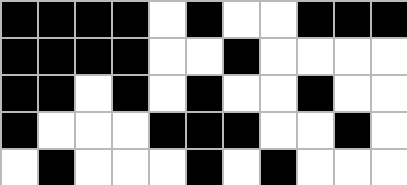[["black", "black", "black", "black", "white", "black", "white", "white", "black", "black", "black"], ["black", "black", "black", "black", "white", "white", "black", "white", "white", "white", "white"], ["black", "black", "white", "black", "white", "black", "white", "white", "black", "white", "white"], ["black", "white", "white", "white", "black", "black", "black", "white", "white", "black", "white"], ["white", "black", "white", "white", "white", "black", "white", "black", "white", "white", "white"]]